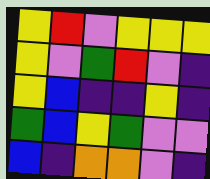[["yellow", "red", "violet", "yellow", "yellow", "yellow"], ["yellow", "violet", "green", "red", "violet", "indigo"], ["yellow", "blue", "indigo", "indigo", "yellow", "indigo"], ["green", "blue", "yellow", "green", "violet", "violet"], ["blue", "indigo", "orange", "orange", "violet", "indigo"]]